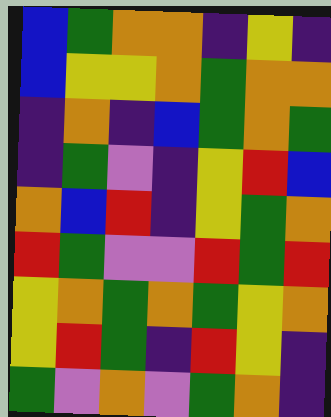[["blue", "green", "orange", "orange", "indigo", "yellow", "indigo"], ["blue", "yellow", "yellow", "orange", "green", "orange", "orange"], ["indigo", "orange", "indigo", "blue", "green", "orange", "green"], ["indigo", "green", "violet", "indigo", "yellow", "red", "blue"], ["orange", "blue", "red", "indigo", "yellow", "green", "orange"], ["red", "green", "violet", "violet", "red", "green", "red"], ["yellow", "orange", "green", "orange", "green", "yellow", "orange"], ["yellow", "red", "green", "indigo", "red", "yellow", "indigo"], ["green", "violet", "orange", "violet", "green", "orange", "indigo"]]